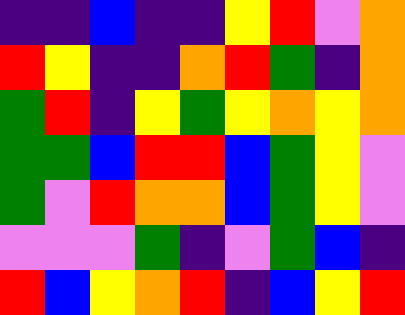[["indigo", "indigo", "blue", "indigo", "indigo", "yellow", "red", "violet", "orange"], ["red", "yellow", "indigo", "indigo", "orange", "red", "green", "indigo", "orange"], ["green", "red", "indigo", "yellow", "green", "yellow", "orange", "yellow", "orange"], ["green", "green", "blue", "red", "red", "blue", "green", "yellow", "violet"], ["green", "violet", "red", "orange", "orange", "blue", "green", "yellow", "violet"], ["violet", "violet", "violet", "green", "indigo", "violet", "green", "blue", "indigo"], ["red", "blue", "yellow", "orange", "red", "indigo", "blue", "yellow", "red"]]